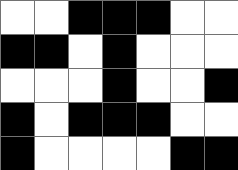[["white", "white", "black", "black", "black", "white", "white"], ["black", "black", "white", "black", "white", "white", "white"], ["white", "white", "white", "black", "white", "white", "black"], ["black", "white", "black", "black", "black", "white", "white"], ["black", "white", "white", "white", "white", "black", "black"]]